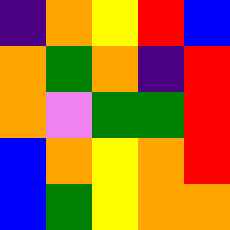[["indigo", "orange", "yellow", "red", "blue"], ["orange", "green", "orange", "indigo", "red"], ["orange", "violet", "green", "green", "red"], ["blue", "orange", "yellow", "orange", "red"], ["blue", "green", "yellow", "orange", "orange"]]